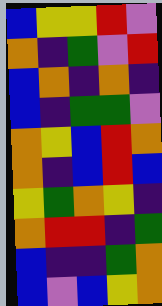[["blue", "yellow", "yellow", "red", "violet"], ["orange", "indigo", "green", "violet", "red"], ["blue", "orange", "indigo", "orange", "indigo"], ["blue", "indigo", "green", "green", "violet"], ["orange", "yellow", "blue", "red", "orange"], ["orange", "indigo", "blue", "red", "blue"], ["yellow", "green", "orange", "yellow", "indigo"], ["orange", "red", "red", "indigo", "green"], ["blue", "indigo", "indigo", "green", "orange"], ["blue", "violet", "blue", "yellow", "orange"]]